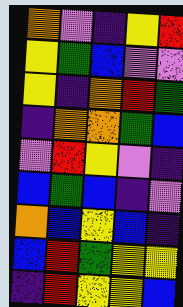[["orange", "violet", "indigo", "yellow", "red"], ["yellow", "green", "blue", "violet", "violet"], ["yellow", "indigo", "orange", "red", "green"], ["indigo", "orange", "orange", "green", "blue"], ["violet", "red", "yellow", "violet", "indigo"], ["blue", "green", "blue", "indigo", "violet"], ["orange", "blue", "yellow", "blue", "indigo"], ["blue", "red", "green", "yellow", "yellow"], ["indigo", "red", "yellow", "yellow", "blue"]]